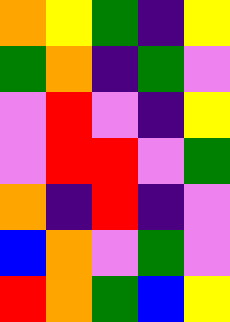[["orange", "yellow", "green", "indigo", "yellow"], ["green", "orange", "indigo", "green", "violet"], ["violet", "red", "violet", "indigo", "yellow"], ["violet", "red", "red", "violet", "green"], ["orange", "indigo", "red", "indigo", "violet"], ["blue", "orange", "violet", "green", "violet"], ["red", "orange", "green", "blue", "yellow"]]